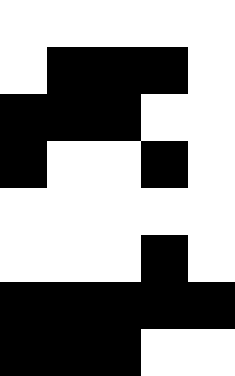[["white", "white", "white", "white", "white"], ["white", "black", "black", "black", "white"], ["black", "black", "black", "white", "white"], ["black", "white", "white", "black", "white"], ["white", "white", "white", "white", "white"], ["white", "white", "white", "black", "white"], ["black", "black", "black", "black", "black"], ["black", "black", "black", "white", "white"]]